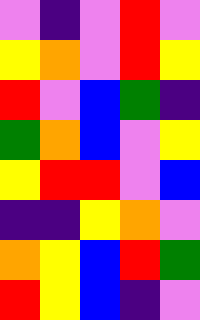[["violet", "indigo", "violet", "red", "violet"], ["yellow", "orange", "violet", "red", "yellow"], ["red", "violet", "blue", "green", "indigo"], ["green", "orange", "blue", "violet", "yellow"], ["yellow", "red", "red", "violet", "blue"], ["indigo", "indigo", "yellow", "orange", "violet"], ["orange", "yellow", "blue", "red", "green"], ["red", "yellow", "blue", "indigo", "violet"]]